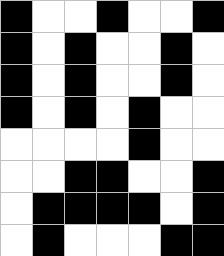[["black", "white", "white", "black", "white", "white", "black"], ["black", "white", "black", "white", "white", "black", "white"], ["black", "white", "black", "white", "white", "black", "white"], ["black", "white", "black", "white", "black", "white", "white"], ["white", "white", "white", "white", "black", "white", "white"], ["white", "white", "black", "black", "white", "white", "black"], ["white", "black", "black", "black", "black", "white", "black"], ["white", "black", "white", "white", "white", "black", "black"]]